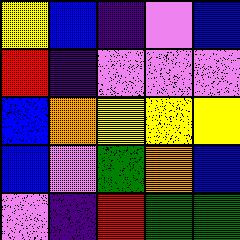[["yellow", "blue", "indigo", "violet", "blue"], ["red", "indigo", "violet", "violet", "violet"], ["blue", "orange", "yellow", "yellow", "yellow"], ["blue", "violet", "green", "orange", "blue"], ["violet", "indigo", "red", "green", "green"]]